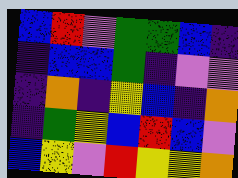[["blue", "red", "violet", "green", "green", "blue", "indigo"], ["indigo", "blue", "blue", "green", "indigo", "violet", "violet"], ["indigo", "orange", "indigo", "yellow", "blue", "indigo", "orange"], ["indigo", "green", "yellow", "blue", "red", "blue", "violet"], ["blue", "yellow", "violet", "red", "yellow", "yellow", "orange"]]